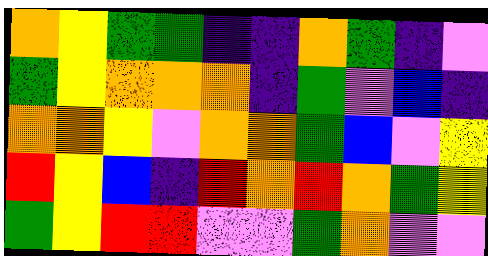[["orange", "yellow", "green", "green", "indigo", "indigo", "orange", "green", "indigo", "violet"], ["green", "yellow", "orange", "orange", "orange", "indigo", "green", "violet", "blue", "indigo"], ["orange", "orange", "yellow", "violet", "orange", "orange", "green", "blue", "violet", "yellow"], ["red", "yellow", "blue", "indigo", "red", "orange", "red", "orange", "green", "yellow"], ["green", "yellow", "red", "red", "violet", "violet", "green", "orange", "violet", "violet"]]